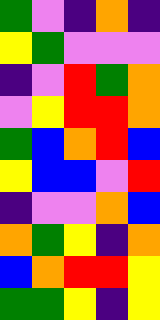[["green", "violet", "indigo", "orange", "indigo"], ["yellow", "green", "violet", "violet", "violet"], ["indigo", "violet", "red", "green", "orange"], ["violet", "yellow", "red", "red", "orange"], ["green", "blue", "orange", "red", "blue"], ["yellow", "blue", "blue", "violet", "red"], ["indigo", "violet", "violet", "orange", "blue"], ["orange", "green", "yellow", "indigo", "orange"], ["blue", "orange", "red", "red", "yellow"], ["green", "green", "yellow", "indigo", "yellow"]]